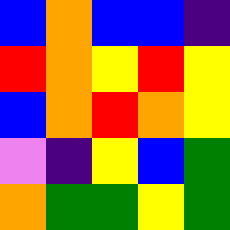[["blue", "orange", "blue", "blue", "indigo"], ["red", "orange", "yellow", "red", "yellow"], ["blue", "orange", "red", "orange", "yellow"], ["violet", "indigo", "yellow", "blue", "green"], ["orange", "green", "green", "yellow", "green"]]